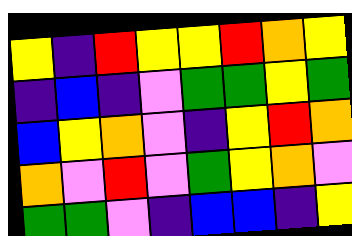[["yellow", "indigo", "red", "yellow", "yellow", "red", "orange", "yellow"], ["indigo", "blue", "indigo", "violet", "green", "green", "yellow", "green"], ["blue", "yellow", "orange", "violet", "indigo", "yellow", "red", "orange"], ["orange", "violet", "red", "violet", "green", "yellow", "orange", "violet"], ["green", "green", "violet", "indigo", "blue", "blue", "indigo", "yellow"]]